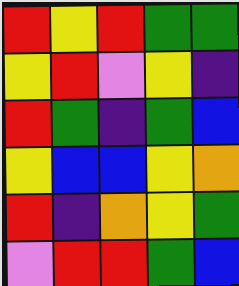[["red", "yellow", "red", "green", "green"], ["yellow", "red", "violet", "yellow", "indigo"], ["red", "green", "indigo", "green", "blue"], ["yellow", "blue", "blue", "yellow", "orange"], ["red", "indigo", "orange", "yellow", "green"], ["violet", "red", "red", "green", "blue"]]